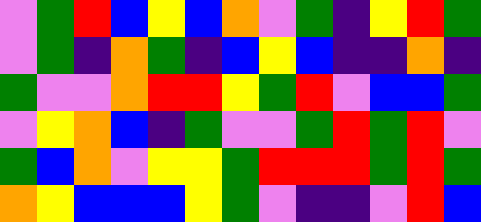[["violet", "green", "red", "blue", "yellow", "blue", "orange", "violet", "green", "indigo", "yellow", "red", "green"], ["violet", "green", "indigo", "orange", "green", "indigo", "blue", "yellow", "blue", "indigo", "indigo", "orange", "indigo"], ["green", "violet", "violet", "orange", "red", "red", "yellow", "green", "red", "violet", "blue", "blue", "green"], ["violet", "yellow", "orange", "blue", "indigo", "green", "violet", "violet", "green", "red", "green", "red", "violet"], ["green", "blue", "orange", "violet", "yellow", "yellow", "green", "red", "red", "red", "green", "red", "green"], ["orange", "yellow", "blue", "blue", "blue", "yellow", "green", "violet", "indigo", "indigo", "violet", "red", "blue"]]